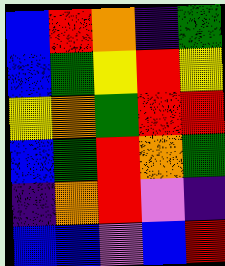[["blue", "red", "orange", "indigo", "green"], ["blue", "green", "yellow", "red", "yellow"], ["yellow", "orange", "green", "red", "red"], ["blue", "green", "red", "orange", "green"], ["indigo", "orange", "red", "violet", "indigo"], ["blue", "blue", "violet", "blue", "red"]]